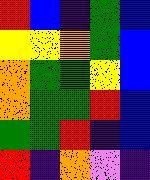[["red", "blue", "indigo", "green", "blue"], ["yellow", "yellow", "orange", "green", "blue"], ["orange", "green", "green", "yellow", "blue"], ["orange", "green", "green", "red", "blue"], ["green", "green", "red", "indigo", "blue"], ["red", "indigo", "orange", "violet", "indigo"]]